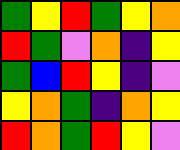[["green", "yellow", "red", "green", "yellow", "orange"], ["red", "green", "violet", "orange", "indigo", "yellow"], ["green", "blue", "red", "yellow", "indigo", "violet"], ["yellow", "orange", "green", "indigo", "orange", "yellow"], ["red", "orange", "green", "red", "yellow", "violet"]]